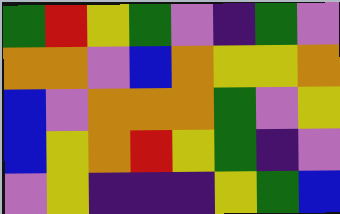[["green", "red", "yellow", "green", "violet", "indigo", "green", "violet"], ["orange", "orange", "violet", "blue", "orange", "yellow", "yellow", "orange"], ["blue", "violet", "orange", "orange", "orange", "green", "violet", "yellow"], ["blue", "yellow", "orange", "red", "yellow", "green", "indigo", "violet"], ["violet", "yellow", "indigo", "indigo", "indigo", "yellow", "green", "blue"]]